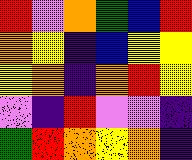[["red", "violet", "orange", "green", "blue", "red"], ["orange", "yellow", "indigo", "blue", "yellow", "yellow"], ["yellow", "orange", "indigo", "orange", "red", "yellow"], ["violet", "indigo", "red", "violet", "violet", "indigo"], ["green", "red", "orange", "yellow", "orange", "indigo"]]